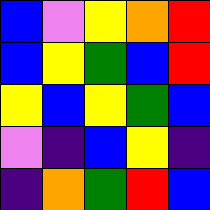[["blue", "violet", "yellow", "orange", "red"], ["blue", "yellow", "green", "blue", "red"], ["yellow", "blue", "yellow", "green", "blue"], ["violet", "indigo", "blue", "yellow", "indigo"], ["indigo", "orange", "green", "red", "blue"]]